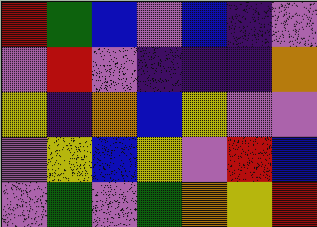[["red", "green", "blue", "violet", "blue", "indigo", "violet"], ["violet", "red", "violet", "indigo", "indigo", "indigo", "orange"], ["yellow", "indigo", "orange", "blue", "yellow", "violet", "violet"], ["violet", "yellow", "blue", "yellow", "violet", "red", "blue"], ["violet", "green", "violet", "green", "orange", "yellow", "red"]]